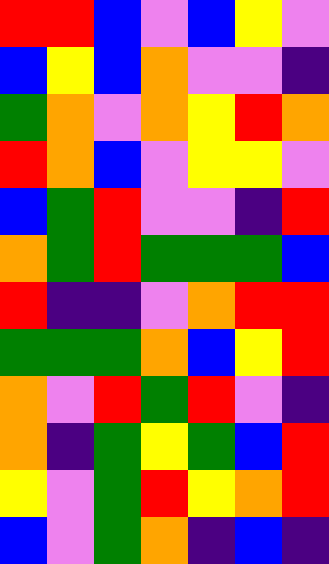[["red", "red", "blue", "violet", "blue", "yellow", "violet"], ["blue", "yellow", "blue", "orange", "violet", "violet", "indigo"], ["green", "orange", "violet", "orange", "yellow", "red", "orange"], ["red", "orange", "blue", "violet", "yellow", "yellow", "violet"], ["blue", "green", "red", "violet", "violet", "indigo", "red"], ["orange", "green", "red", "green", "green", "green", "blue"], ["red", "indigo", "indigo", "violet", "orange", "red", "red"], ["green", "green", "green", "orange", "blue", "yellow", "red"], ["orange", "violet", "red", "green", "red", "violet", "indigo"], ["orange", "indigo", "green", "yellow", "green", "blue", "red"], ["yellow", "violet", "green", "red", "yellow", "orange", "red"], ["blue", "violet", "green", "orange", "indigo", "blue", "indigo"]]